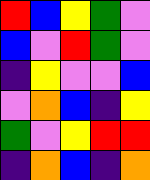[["red", "blue", "yellow", "green", "violet"], ["blue", "violet", "red", "green", "violet"], ["indigo", "yellow", "violet", "violet", "blue"], ["violet", "orange", "blue", "indigo", "yellow"], ["green", "violet", "yellow", "red", "red"], ["indigo", "orange", "blue", "indigo", "orange"]]